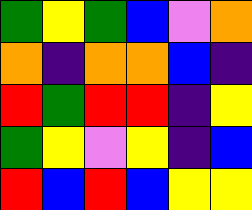[["green", "yellow", "green", "blue", "violet", "orange"], ["orange", "indigo", "orange", "orange", "blue", "indigo"], ["red", "green", "red", "red", "indigo", "yellow"], ["green", "yellow", "violet", "yellow", "indigo", "blue"], ["red", "blue", "red", "blue", "yellow", "yellow"]]